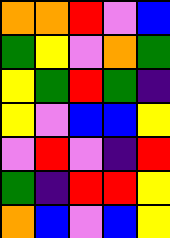[["orange", "orange", "red", "violet", "blue"], ["green", "yellow", "violet", "orange", "green"], ["yellow", "green", "red", "green", "indigo"], ["yellow", "violet", "blue", "blue", "yellow"], ["violet", "red", "violet", "indigo", "red"], ["green", "indigo", "red", "red", "yellow"], ["orange", "blue", "violet", "blue", "yellow"]]